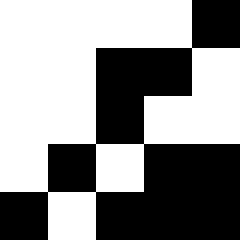[["white", "white", "white", "white", "black"], ["white", "white", "black", "black", "white"], ["white", "white", "black", "white", "white"], ["white", "black", "white", "black", "black"], ["black", "white", "black", "black", "black"]]